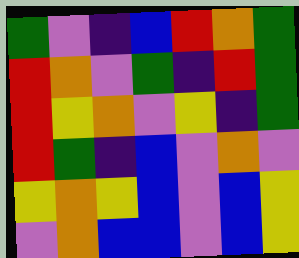[["green", "violet", "indigo", "blue", "red", "orange", "green"], ["red", "orange", "violet", "green", "indigo", "red", "green"], ["red", "yellow", "orange", "violet", "yellow", "indigo", "green"], ["red", "green", "indigo", "blue", "violet", "orange", "violet"], ["yellow", "orange", "yellow", "blue", "violet", "blue", "yellow"], ["violet", "orange", "blue", "blue", "violet", "blue", "yellow"]]